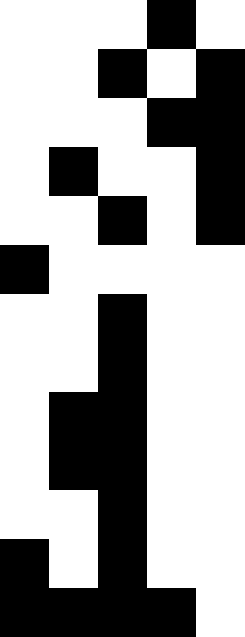[["white", "white", "white", "black", "white"], ["white", "white", "black", "white", "black"], ["white", "white", "white", "black", "black"], ["white", "black", "white", "white", "black"], ["white", "white", "black", "white", "black"], ["black", "white", "white", "white", "white"], ["white", "white", "black", "white", "white"], ["white", "white", "black", "white", "white"], ["white", "black", "black", "white", "white"], ["white", "black", "black", "white", "white"], ["white", "white", "black", "white", "white"], ["black", "white", "black", "white", "white"], ["black", "black", "black", "black", "white"]]